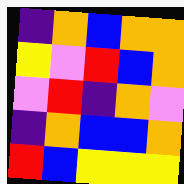[["indigo", "orange", "blue", "orange", "orange"], ["yellow", "violet", "red", "blue", "orange"], ["violet", "red", "indigo", "orange", "violet"], ["indigo", "orange", "blue", "blue", "orange"], ["red", "blue", "yellow", "yellow", "yellow"]]